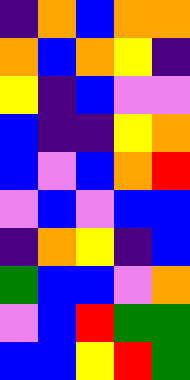[["indigo", "orange", "blue", "orange", "orange"], ["orange", "blue", "orange", "yellow", "indigo"], ["yellow", "indigo", "blue", "violet", "violet"], ["blue", "indigo", "indigo", "yellow", "orange"], ["blue", "violet", "blue", "orange", "red"], ["violet", "blue", "violet", "blue", "blue"], ["indigo", "orange", "yellow", "indigo", "blue"], ["green", "blue", "blue", "violet", "orange"], ["violet", "blue", "red", "green", "green"], ["blue", "blue", "yellow", "red", "green"]]